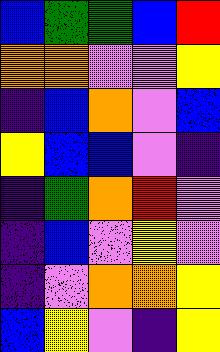[["blue", "green", "green", "blue", "red"], ["orange", "orange", "violet", "violet", "yellow"], ["indigo", "blue", "orange", "violet", "blue"], ["yellow", "blue", "blue", "violet", "indigo"], ["indigo", "green", "orange", "red", "violet"], ["indigo", "blue", "violet", "yellow", "violet"], ["indigo", "violet", "orange", "orange", "yellow"], ["blue", "yellow", "violet", "indigo", "yellow"]]